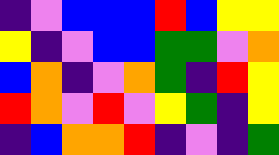[["indigo", "violet", "blue", "blue", "blue", "red", "blue", "yellow", "yellow"], ["yellow", "indigo", "violet", "blue", "blue", "green", "green", "violet", "orange"], ["blue", "orange", "indigo", "violet", "orange", "green", "indigo", "red", "yellow"], ["red", "orange", "violet", "red", "violet", "yellow", "green", "indigo", "yellow"], ["indigo", "blue", "orange", "orange", "red", "indigo", "violet", "indigo", "green"]]